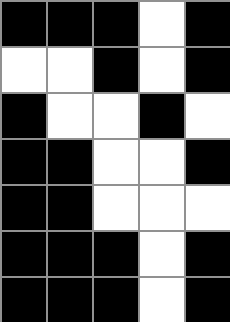[["black", "black", "black", "white", "black"], ["white", "white", "black", "white", "black"], ["black", "white", "white", "black", "white"], ["black", "black", "white", "white", "black"], ["black", "black", "white", "white", "white"], ["black", "black", "black", "white", "black"], ["black", "black", "black", "white", "black"]]